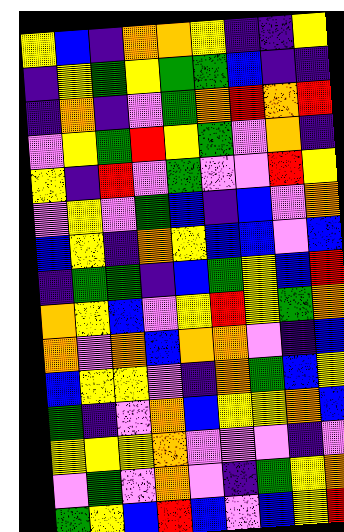[["yellow", "blue", "indigo", "orange", "orange", "yellow", "indigo", "indigo", "yellow"], ["indigo", "yellow", "green", "yellow", "green", "green", "blue", "indigo", "indigo"], ["indigo", "orange", "indigo", "violet", "green", "orange", "red", "orange", "red"], ["violet", "yellow", "green", "red", "yellow", "green", "violet", "orange", "indigo"], ["yellow", "indigo", "red", "violet", "green", "violet", "violet", "red", "yellow"], ["violet", "yellow", "violet", "green", "blue", "indigo", "blue", "violet", "orange"], ["blue", "yellow", "indigo", "orange", "yellow", "blue", "blue", "violet", "blue"], ["indigo", "green", "green", "indigo", "blue", "green", "yellow", "blue", "red"], ["orange", "yellow", "blue", "violet", "yellow", "red", "yellow", "green", "orange"], ["orange", "violet", "orange", "blue", "orange", "orange", "violet", "indigo", "blue"], ["blue", "yellow", "yellow", "violet", "indigo", "orange", "green", "blue", "yellow"], ["green", "indigo", "violet", "orange", "blue", "yellow", "yellow", "orange", "blue"], ["yellow", "yellow", "yellow", "orange", "violet", "violet", "violet", "indigo", "violet"], ["violet", "green", "violet", "orange", "violet", "indigo", "green", "yellow", "orange"], ["green", "yellow", "blue", "red", "blue", "violet", "blue", "yellow", "red"]]